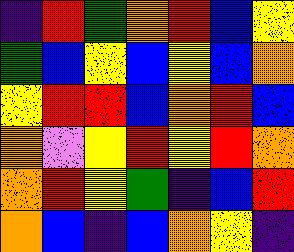[["indigo", "red", "green", "orange", "red", "blue", "yellow"], ["green", "blue", "yellow", "blue", "yellow", "blue", "orange"], ["yellow", "red", "red", "blue", "orange", "red", "blue"], ["orange", "violet", "yellow", "red", "yellow", "red", "orange"], ["orange", "red", "yellow", "green", "indigo", "blue", "red"], ["orange", "blue", "indigo", "blue", "orange", "yellow", "indigo"]]